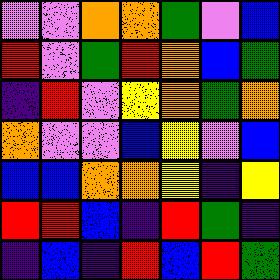[["violet", "violet", "orange", "orange", "green", "violet", "blue"], ["red", "violet", "green", "red", "orange", "blue", "green"], ["indigo", "red", "violet", "yellow", "orange", "green", "orange"], ["orange", "violet", "violet", "blue", "yellow", "violet", "blue"], ["blue", "blue", "orange", "orange", "yellow", "indigo", "yellow"], ["red", "red", "blue", "indigo", "red", "green", "indigo"], ["indigo", "blue", "indigo", "red", "blue", "red", "green"]]